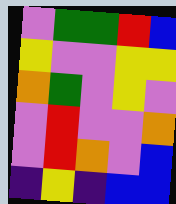[["violet", "green", "green", "red", "blue"], ["yellow", "violet", "violet", "yellow", "yellow"], ["orange", "green", "violet", "yellow", "violet"], ["violet", "red", "violet", "violet", "orange"], ["violet", "red", "orange", "violet", "blue"], ["indigo", "yellow", "indigo", "blue", "blue"]]